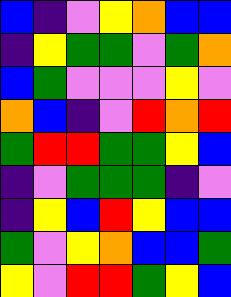[["blue", "indigo", "violet", "yellow", "orange", "blue", "blue"], ["indigo", "yellow", "green", "green", "violet", "green", "orange"], ["blue", "green", "violet", "violet", "violet", "yellow", "violet"], ["orange", "blue", "indigo", "violet", "red", "orange", "red"], ["green", "red", "red", "green", "green", "yellow", "blue"], ["indigo", "violet", "green", "green", "green", "indigo", "violet"], ["indigo", "yellow", "blue", "red", "yellow", "blue", "blue"], ["green", "violet", "yellow", "orange", "blue", "blue", "green"], ["yellow", "violet", "red", "red", "green", "yellow", "blue"]]